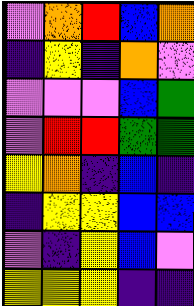[["violet", "orange", "red", "blue", "orange"], ["indigo", "yellow", "indigo", "orange", "violet"], ["violet", "violet", "violet", "blue", "green"], ["violet", "red", "red", "green", "green"], ["yellow", "orange", "indigo", "blue", "indigo"], ["indigo", "yellow", "yellow", "blue", "blue"], ["violet", "indigo", "yellow", "blue", "violet"], ["yellow", "yellow", "yellow", "indigo", "indigo"]]